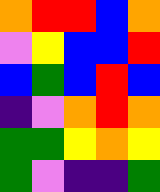[["orange", "red", "red", "blue", "orange"], ["violet", "yellow", "blue", "blue", "red"], ["blue", "green", "blue", "red", "blue"], ["indigo", "violet", "orange", "red", "orange"], ["green", "green", "yellow", "orange", "yellow"], ["green", "violet", "indigo", "indigo", "green"]]